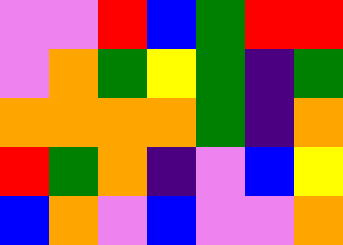[["violet", "violet", "red", "blue", "green", "red", "red"], ["violet", "orange", "green", "yellow", "green", "indigo", "green"], ["orange", "orange", "orange", "orange", "green", "indigo", "orange"], ["red", "green", "orange", "indigo", "violet", "blue", "yellow"], ["blue", "orange", "violet", "blue", "violet", "violet", "orange"]]